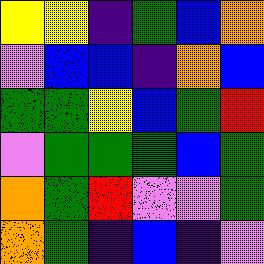[["yellow", "yellow", "indigo", "green", "blue", "orange"], ["violet", "blue", "blue", "indigo", "orange", "blue"], ["green", "green", "yellow", "blue", "green", "red"], ["violet", "green", "green", "green", "blue", "green"], ["orange", "green", "red", "violet", "violet", "green"], ["orange", "green", "indigo", "blue", "indigo", "violet"]]